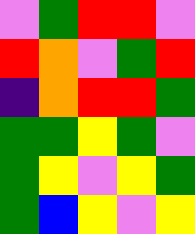[["violet", "green", "red", "red", "violet"], ["red", "orange", "violet", "green", "red"], ["indigo", "orange", "red", "red", "green"], ["green", "green", "yellow", "green", "violet"], ["green", "yellow", "violet", "yellow", "green"], ["green", "blue", "yellow", "violet", "yellow"]]